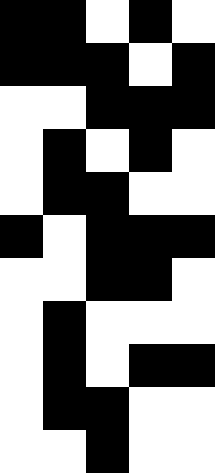[["black", "black", "white", "black", "white"], ["black", "black", "black", "white", "black"], ["white", "white", "black", "black", "black"], ["white", "black", "white", "black", "white"], ["white", "black", "black", "white", "white"], ["black", "white", "black", "black", "black"], ["white", "white", "black", "black", "white"], ["white", "black", "white", "white", "white"], ["white", "black", "white", "black", "black"], ["white", "black", "black", "white", "white"], ["white", "white", "black", "white", "white"]]